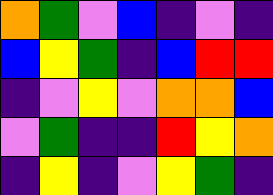[["orange", "green", "violet", "blue", "indigo", "violet", "indigo"], ["blue", "yellow", "green", "indigo", "blue", "red", "red"], ["indigo", "violet", "yellow", "violet", "orange", "orange", "blue"], ["violet", "green", "indigo", "indigo", "red", "yellow", "orange"], ["indigo", "yellow", "indigo", "violet", "yellow", "green", "indigo"]]